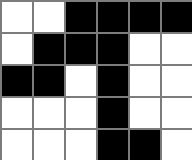[["white", "white", "black", "black", "black", "black"], ["white", "black", "black", "black", "white", "white"], ["black", "black", "white", "black", "white", "white"], ["white", "white", "white", "black", "white", "white"], ["white", "white", "white", "black", "black", "white"]]